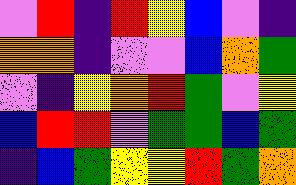[["violet", "red", "indigo", "red", "yellow", "blue", "violet", "indigo"], ["orange", "orange", "indigo", "violet", "violet", "blue", "orange", "green"], ["violet", "indigo", "yellow", "orange", "red", "green", "violet", "yellow"], ["blue", "red", "red", "violet", "green", "green", "blue", "green"], ["indigo", "blue", "green", "yellow", "yellow", "red", "green", "orange"]]